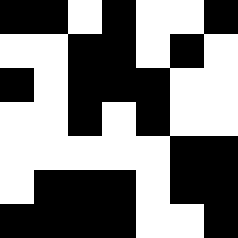[["black", "black", "white", "black", "white", "white", "black"], ["white", "white", "black", "black", "white", "black", "white"], ["black", "white", "black", "black", "black", "white", "white"], ["white", "white", "black", "white", "black", "white", "white"], ["white", "white", "white", "white", "white", "black", "black"], ["white", "black", "black", "black", "white", "black", "black"], ["black", "black", "black", "black", "white", "white", "black"]]